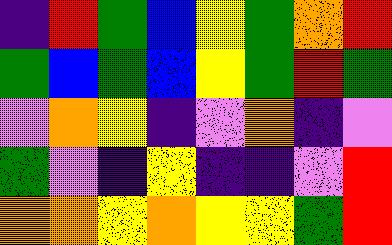[["indigo", "red", "green", "blue", "yellow", "green", "orange", "red"], ["green", "blue", "green", "blue", "yellow", "green", "red", "green"], ["violet", "orange", "yellow", "indigo", "violet", "orange", "indigo", "violet"], ["green", "violet", "indigo", "yellow", "indigo", "indigo", "violet", "red"], ["orange", "orange", "yellow", "orange", "yellow", "yellow", "green", "red"]]